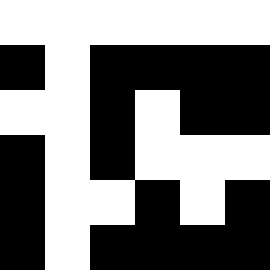[["white", "white", "white", "white", "white", "white"], ["black", "white", "black", "black", "black", "black"], ["white", "white", "black", "white", "black", "black"], ["black", "white", "black", "white", "white", "white"], ["black", "white", "white", "black", "white", "black"], ["black", "white", "black", "black", "black", "black"]]